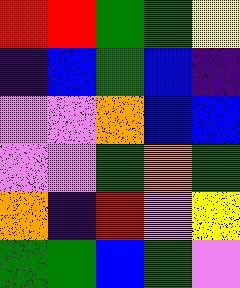[["red", "red", "green", "green", "yellow"], ["indigo", "blue", "green", "blue", "indigo"], ["violet", "violet", "orange", "blue", "blue"], ["violet", "violet", "green", "orange", "green"], ["orange", "indigo", "red", "violet", "yellow"], ["green", "green", "blue", "green", "violet"]]